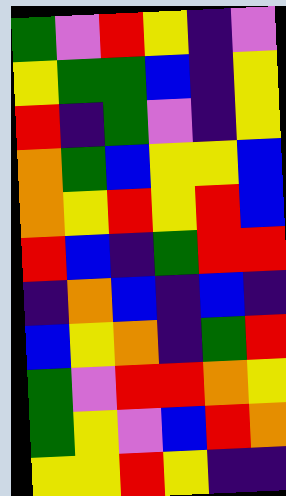[["green", "violet", "red", "yellow", "indigo", "violet"], ["yellow", "green", "green", "blue", "indigo", "yellow"], ["red", "indigo", "green", "violet", "indigo", "yellow"], ["orange", "green", "blue", "yellow", "yellow", "blue"], ["orange", "yellow", "red", "yellow", "red", "blue"], ["red", "blue", "indigo", "green", "red", "red"], ["indigo", "orange", "blue", "indigo", "blue", "indigo"], ["blue", "yellow", "orange", "indigo", "green", "red"], ["green", "violet", "red", "red", "orange", "yellow"], ["green", "yellow", "violet", "blue", "red", "orange"], ["yellow", "yellow", "red", "yellow", "indigo", "indigo"]]